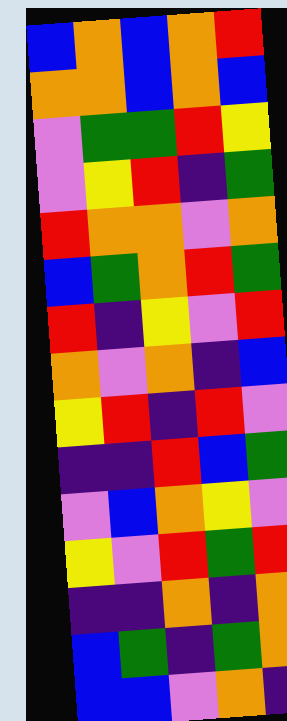[["blue", "orange", "blue", "orange", "red"], ["orange", "orange", "blue", "orange", "blue"], ["violet", "green", "green", "red", "yellow"], ["violet", "yellow", "red", "indigo", "green"], ["red", "orange", "orange", "violet", "orange"], ["blue", "green", "orange", "red", "green"], ["red", "indigo", "yellow", "violet", "red"], ["orange", "violet", "orange", "indigo", "blue"], ["yellow", "red", "indigo", "red", "violet"], ["indigo", "indigo", "red", "blue", "green"], ["violet", "blue", "orange", "yellow", "violet"], ["yellow", "violet", "red", "green", "red"], ["indigo", "indigo", "orange", "indigo", "orange"], ["blue", "green", "indigo", "green", "orange"], ["blue", "blue", "violet", "orange", "indigo"]]